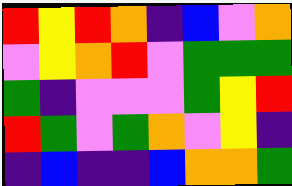[["red", "yellow", "red", "orange", "indigo", "blue", "violet", "orange"], ["violet", "yellow", "orange", "red", "violet", "green", "green", "green"], ["green", "indigo", "violet", "violet", "violet", "green", "yellow", "red"], ["red", "green", "violet", "green", "orange", "violet", "yellow", "indigo"], ["indigo", "blue", "indigo", "indigo", "blue", "orange", "orange", "green"]]